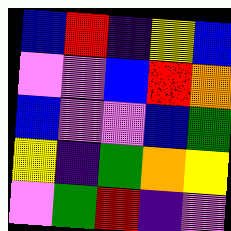[["blue", "red", "indigo", "yellow", "blue"], ["violet", "violet", "blue", "red", "orange"], ["blue", "violet", "violet", "blue", "green"], ["yellow", "indigo", "green", "orange", "yellow"], ["violet", "green", "red", "indigo", "violet"]]